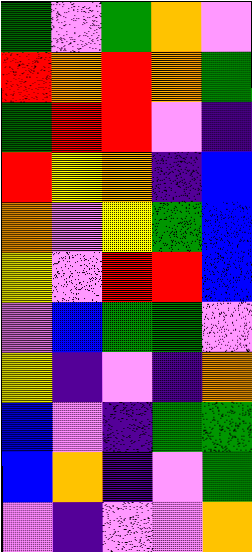[["green", "violet", "green", "orange", "violet"], ["red", "orange", "red", "orange", "green"], ["green", "red", "red", "violet", "indigo"], ["red", "yellow", "orange", "indigo", "blue"], ["orange", "violet", "yellow", "green", "blue"], ["yellow", "violet", "red", "red", "blue"], ["violet", "blue", "green", "green", "violet"], ["yellow", "indigo", "violet", "indigo", "orange"], ["blue", "violet", "indigo", "green", "green"], ["blue", "orange", "indigo", "violet", "green"], ["violet", "indigo", "violet", "violet", "orange"]]